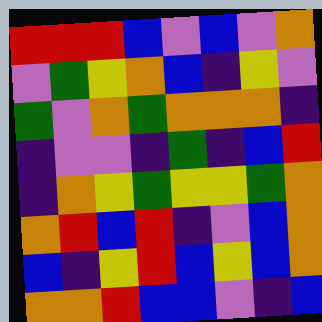[["red", "red", "red", "blue", "violet", "blue", "violet", "orange"], ["violet", "green", "yellow", "orange", "blue", "indigo", "yellow", "violet"], ["green", "violet", "orange", "green", "orange", "orange", "orange", "indigo"], ["indigo", "violet", "violet", "indigo", "green", "indigo", "blue", "red"], ["indigo", "orange", "yellow", "green", "yellow", "yellow", "green", "orange"], ["orange", "red", "blue", "red", "indigo", "violet", "blue", "orange"], ["blue", "indigo", "yellow", "red", "blue", "yellow", "blue", "orange"], ["orange", "orange", "red", "blue", "blue", "violet", "indigo", "blue"]]